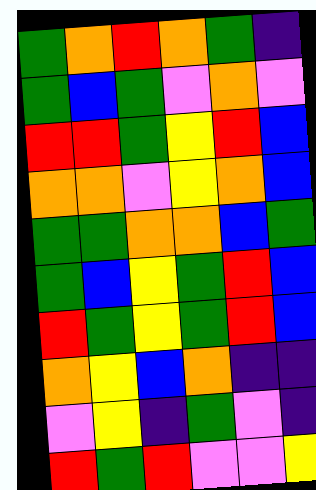[["green", "orange", "red", "orange", "green", "indigo"], ["green", "blue", "green", "violet", "orange", "violet"], ["red", "red", "green", "yellow", "red", "blue"], ["orange", "orange", "violet", "yellow", "orange", "blue"], ["green", "green", "orange", "orange", "blue", "green"], ["green", "blue", "yellow", "green", "red", "blue"], ["red", "green", "yellow", "green", "red", "blue"], ["orange", "yellow", "blue", "orange", "indigo", "indigo"], ["violet", "yellow", "indigo", "green", "violet", "indigo"], ["red", "green", "red", "violet", "violet", "yellow"]]